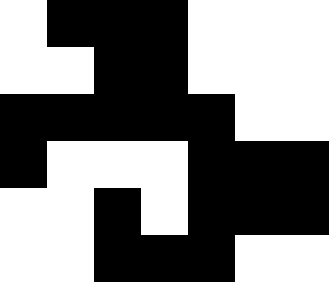[["white", "black", "black", "black", "white", "white", "white"], ["white", "white", "black", "black", "white", "white", "white"], ["black", "black", "black", "black", "black", "white", "white"], ["black", "white", "white", "white", "black", "black", "black"], ["white", "white", "black", "white", "black", "black", "black"], ["white", "white", "black", "black", "black", "white", "white"]]